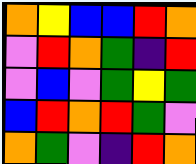[["orange", "yellow", "blue", "blue", "red", "orange"], ["violet", "red", "orange", "green", "indigo", "red"], ["violet", "blue", "violet", "green", "yellow", "green"], ["blue", "red", "orange", "red", "green", "violet"], ["orange", "green", "violet", "indigo", "red", "orange"]]